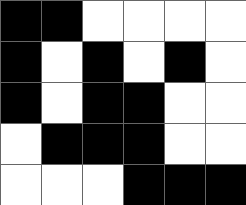[["black", "black", "white", "white", "white", "white"], ["black", "white", "black", "white", "black", "white"], ["black", "white", "black", "black", "white", "white"], ["white", "black", "black", "black", "white", "white"], ["white", "white", "white", "black", "black", "black"]]